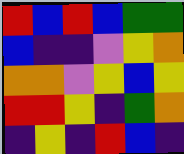[["red", "blue", "red", "blue", "green", "green"], ["blue", "indigo", "indigo", "violet", "yellow", "orange"], ["orange", "orange", "violet", "yellow", "blue", "yellow"], ["red", "red", "yellow", "indigo", "green", "orange"], ["indigo", "yellow", "indigo", "red", "blue", "indigo"]]